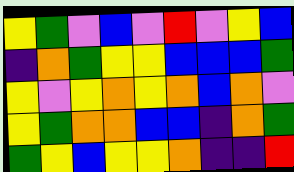[["yellow", "green", "violet", "blue", "violet", "red", "violet", "yellow", "blue"], ["indigo", "orange", "green", "yellow", "yellow", "blue", "blue", "blue", "green"], ["yellow", "violet", "yellow", "orange", "yellow", "orange", "blue", "orange", "violet"], ["yellow", "green", "orange", "orange", "blue", "blue", "indigo", "orange", "green"], ["green", "yellow", "blue", "yellow", "yellow", "orange", "indigo", "indigo", "red"]]